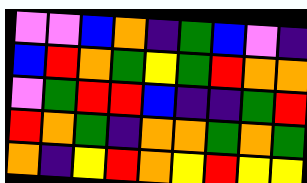[["violet", "violet", "blue", "orange", "indigo", "green", "blue", "violet", "indigo"], ["blue", "red", "orange", "green", "yellow", "green", "red", "orange", "orange"], ["violet", "green", "red", "red", "blue", "indigo", "indigo", "green", "red"], ["red", "orange", "green", "indigo", "orange", "orange", "green", "orange", "green"], ["orange", "indigo", "yellow", "red", "orange", "yellow", "red", "yellow", "yellow"]]